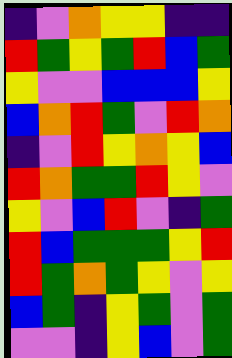[["indigo", "violet", "orange", "yellow", "yellow", "indigo", "indigo"], ["red", "green", "yellow", "green", "red", "blue", "green"], ["yellow", "violet", "violet", "blue", "blue", "blue", "yellow"], ["blue", "orange", "red", "green", "violet", "red", "orange"], ["indigo", "violet", "red", "yellow", "orange", "yellow", "blue"], ["red", "orange", "green", "green", "red", "yellow", "violet"], ["yellow", "violet", "blue", "red", "violet", "indigo", "green"], ["red", "blue", "green", "green", "green", "yellow", "red"], ["red", "green", "orange", "green", "yellow", "violet", "yellow"], ["blue", "green", "indigo", "yellow", "green", "violet", "green"], ["violet", "violet", "indigo", "yellow", "blue", "violet", "green"]]